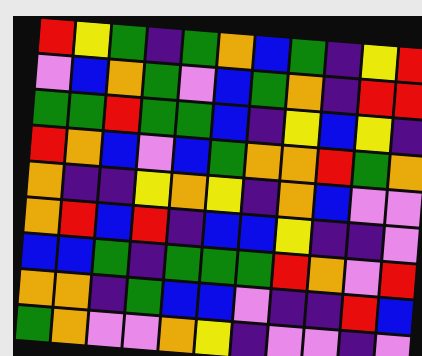[["red", "yellow", "green", "indigo", "green", "orange", "blue", "green", "indigo", "yellow", "red"], ["violet", "blue", "orange", "green", "violet", "blue", "green", "orange", "indigo", "red", "red"], ["green", "green", "red", "green", "green", "blue", "indigo", "yellow", "blue", "yellow", "indigo"], ["red", "orange", "blue", "violet", "blue", "green", "orange", "orange", "red", "green", "orange"], ["orange", "indigo", "indigo", "yellow", "orange", "yellow", "indigo", "orange", "blue", "violet", "violet"], ["orange", "red", "blue", "red", "indigo", "blue", "blue", "yellow", "indigo", "indigo", "violet"], ["blue", "blue", "green", "indigo", "green", "green", "green", "red", "orange", "violet", "red"], ["orange", "orange", "indigo", "green", "blue", "blue", "violet", "indigo", "indigo", "red", "blue"], ["green", "orange", "violet", "violet", "orange", "yellow", "indigo", "violet", "violet", "indigo", "violet"]]